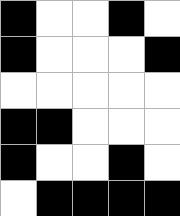[["black", "white", "white", "black", "white"], ["black", "white", "white", "white", "black"], ["white", "white", "white", "white", "white"], ["black", "black", "white", "white", "white"], ["black", "white", "white", "black", "white"], ["white", "black", "black", "black", "black"]]